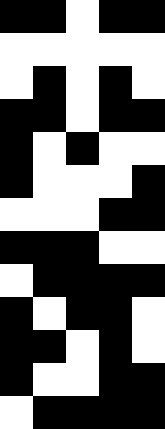[["black", "black", "white", "black", "black"], ["white", "white", "white", "white", "white"], ["white", "black", "white", "black", "white"], ["black", "black", "white", "black", "black"], ["black", "white", "black", "white", "white"], ["black", "white", "white", "white", "black"], ["white", "white", "white", "black", "black"], ["black", "black", "black", "white", "white"], ["white", "black", "black", "black", "black"], ["black", "white", "black", "black", "white"], ["black", "black", "white", "black", "white"], ["black", "white", "white", "black", "black"], ["white", "black", "black", "black", "black"]]